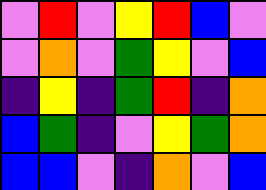[["violet", "red", "violet", "yellow", "red", "blue", "violet"], ["violet", "orange", "violet", "green", "yellow", "violet", "blue"], ["indigo", "yellow", "indigo", "green", "red", "indigo", "orange"], ["blue", "green", "indigo", "violet", "yellow", "green", "orange"], ["blue", "blue", "violet", "indigo", "orange", "violet", "blue"]]